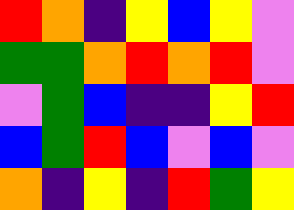[["red", "orange", "indigo", "yellow", "blue", "yellow", "violet"], ["green", "green", "orange", "red", "orange", "red", "violet"], ["violet", "green", "blue", "indigo", "indigo", "yellow", "red"], ["blue", "green", "red", "blue", "violet", "blue", "violet"], ["orange", "indigo", "yellow", "indigo", "red", "green", "yellow"]]